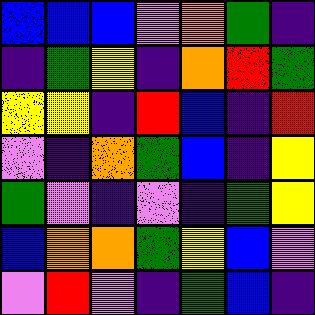[["blue", "blue", "blue", "violet", "orange", "green", "indigo"], ["indigo", "green", "yellow", "indigo", "orange", "red", "green"], ["yellow", "yellow", "indigo", "red", "blue", "indigo", "red"], ["violet", "indigo", "orange", "green", "blue", "indigo", "yellow"], ["green", "violet", "indigo", "violet", "indigo", "green", "yellow"], ["blue", "orange", "orange", "green", "yellow", "blue", "violet"], ["violet", "red", "violet", "indigo", "green", "blue", "indigo"]]